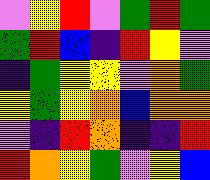[["violet", "yellow", "red", "violet", "green", "red", "green"], ["green", "red", "blue", "indigo", "red", "yellow", "violet"], ["indigo", "green", "yellow", "yellow", "violet", "orange", "green"], ["yellow", "green", "yellow", "orange", "blue", "orange", "orange"], ["violet", "indigo", "red", "orange", "indigo", "indigo", "red"], ["red", "orange", "yellow", "green", "violet", "yellow", "blue"]]